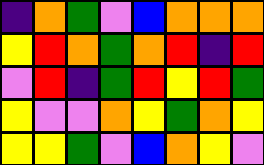[["indigo", "orange", "green", "violet", "blue", "orange", "orange", "orange"], ["yellow", "red", "orange", "green", "orange", "red", "indigo", "red"], ["violet", "red", "indigo", "green", "red", "yellow", "red", "green"], ["yellow", "violet", "violet", "orange", "yellow", "green", "orange", "yellow"], ["yellow", "yellow", "green", "violet", "blue", "orange", "yellow", "violet"]]